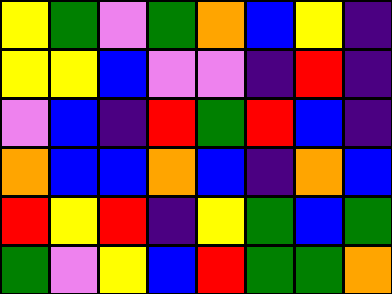[["yellow", "green", "violet", "green", "orange", "blue", "yellow", "indigo"], ["yellow", "yellow", "blue", "violet", "violet", "indigo", "red", "indigo"], ["violet", "blue", "indigo", "red", "green", "red", "blue", "indigo"], ["orange", "blue", "blue", "orange", "blue", "indigo", "orange", "blue"], ["red", "yellow", "red", "indigo", "yellow", "green", "blue", "green"], ["green", "violet", "yellow", "blue", "red", "green", "green", "orange"]]